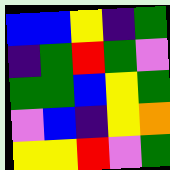[["blue", "blue", "yellow", "indigo", "green"], ["indigo", "green", "red", "green", "violet"], ["green", "green", "blue", "yellow", "green"], ["violet", "blue", "indigo", "yellow", "orange"], ["yellow", "yellow", "red", "violet", "green"]]